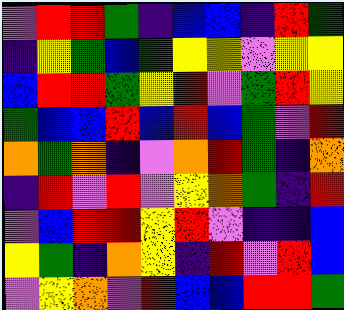[["violet", "red", "red", "green", "indigo", "blue", "blue", "indigo", "red", "green"], ["indigo", "yellow", "green", "blue", "green", "yellow", "yellow", "violet", "yellow", "yellow"], ["blue", "red", "red", "green", "yellow", "red", "violet", "green", "red", "yellow"], ["green", "blue", "blue", "red", "blue", "red", "blue", "green", "violet", "red"], ["orange", "green", "orange", "indigo", "violet", "orange", "red", "green", "indigo", "orange"], ["indigo", "red", "violet", "red", "violet", "yellow", "orange", "green", "indigo", "red"], ["violet", "blue", "red", "red", "yellow", "red", "violet", "indigo", "indigo", "blue"], ["yellow", "green", "indigo", "orange", "yellow", "indigo", "red", "violet", "red", "blue"], ["violet", "yellow", "orange", "violet", "red", "blue", "blue", "red", "red", "green"]]